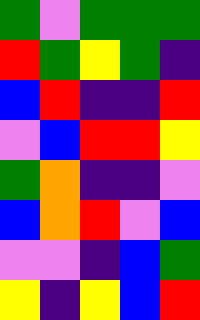[["green", "violet", "green", "green", "green"], ["red", "green", "yellow", "green", "indigo"], ["blue", "red", "indigo", "indigo", "red"], ["violet", "blue", "red", "red", "yellow"], ["green", "orange", "indigo", "indigo", "violet"], ["blue", "orange", "red", "violet", "blue"], ["violet", "violet", "indigo", "blue", "green"], ["yellow", "indigo", "yellow", "blue", "red"]]